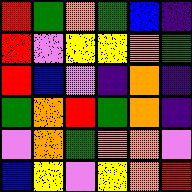[["red", "green", "orange", "green", "blue", "indigo"], ["red", "violet", "yellow", "yellow", "orange", "green"], ["red", "blue", "violet", "indigo", "orange", "indigo"], ["green", "orange", "red", "green", "orange", "indigo"], ["violet", "orange", "green", "orange", "orange", "violet"], ["blue", "yellow", "violet", "yellow", "orange", "red"]]